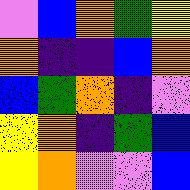[["violet", "blue", "orange", "green", "yellow"], ["orange", "indigo", "indigo", "blue", "orange"], ["blue", "green", "orange", "indigo", "violet"], ["yellow", "orange", "indigo", "green", "blue"], ["yellow", "orange", "violet", "violet", "blue"]]